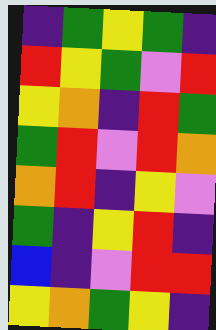[["indigo", "green", "yellow", "green", "indigo"], ["red", "yellow", "green", "violet", "red"], ["yellow", "orange", "indigo", "red", "green"], ["green", "red", "violet", "red", "orange"], ["orange", "red", "indigo", "yellow", "violet"], ["green", "indigo", "yellow", "red", "indigo"], ["blue", "indigo", "violet", "red", "red"], ["yellow", "orange", "green", "yellow", "indigo"]]